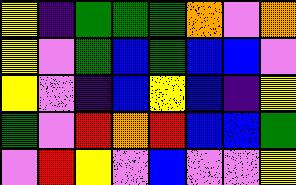[["yellow", "indigo", "green", "green", "green", "orange", "violet", "orange"], ["yellow", "violet", "green", "blue", "green", "blue", "blue", "violet"], ["yellow", "violet", "indigo", "blue", "yellow", "blue", "indigo", "yellow"], ["green", "violet", "red", "orange", "red", "blue", "blue", "green"], ["violet", "red", "yellow", "violet", "blue", "violet", "violet", "yellow"]]